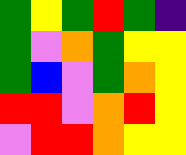[["green", "yellow", "green", "red", "green", "indigo"], ["green", "violet", "orange", "green", "yellow", "yellow"], ["green", "blue", "violet", "green", "orange", "yellow"], ["red", "red", "violet", "orange", "red", "yellow"], ["violet", "red", "red", "orange", "yellow", "yellow"]]